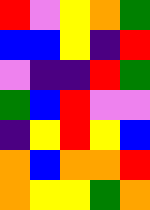[["red", "violet", "yellow", "orange", "green"], ["blue", "blue", "yellow", "indigo", "red"], ["violet", "indigo", "indigo", "red", "green"], ["green", "blue", "red", "violet", "violet"], ["indigo", "yellow", "red", "yellow", "blue"], ["orange", "blue", "orange", "orange", "red"], ["orange", "yellow", "yellow", "green", "orange"]]